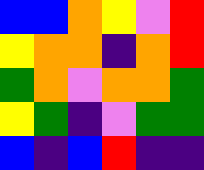[["blue", "blue", "orange", "yellow", "violet", "red"], ["yellow", "orange", "orange", "indigo", "orange", "red"], ["green", "orange", "violet", "orange", "orange", "green"], ["yellow", "green", "indigo", "violet", "green", "green"], ["blue", "indigo", "blue", "red", "indigo", "indigo"]]